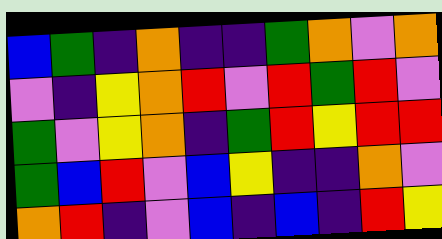[["blue", "green", "indigo", "orange", "indigo", "indigo", "green", "orange", "violet", "orange"], ["violet", "indigo", "yellow", "orange", "red", "violet", "red", "green", "red", "violet"], ["green", "violet", "yellow", "orange", "indigo", "green", "red", "yellow", "red", "red"], ["green", "blue", "red", "violet", "blue", "yellow", "indigo", "indigo", "orange", "violet"], ["orange", "red", "indigo", "violet", "blue", "indigo", "blue", "indigo", "red", "yellow"]]